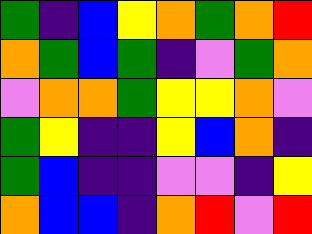[["green", "indigo", "blue", "yellow", "orange", "green", "orange", "red"], ["orange", "green", "blue", "green", "indigo", "violet", "green", "orange"], ["violet", "orange", "orange", "green", "yellow", "yellow", "orange", "violet"], ["green", "yellow", "indigo", "indigo", "yellow", "blue", "orange", "indigo"], ["green", "blue", "indigo", "indigo", "violet", "violet", "indigo", "yellow"], ["orange", "blue", "blue", "indigo", "orange", "red", "violet", "red"]]